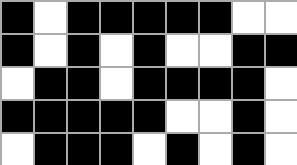[["black", "white", "black", "black", "black", "black", "black", "white", "white"], ["black", "white", "black", "white", "black", "white", "white", "black", "black"], ["white", "black", "black", "white", "black", "black", "black", "black", "white"], ["black", "black", "black", "black", "black", "white", "white", "black", "white"], ["white", "black", "black", "black", "white", "black", "white", "black", "white"]]